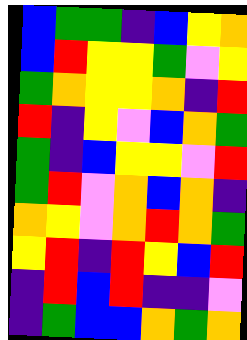[["blue", "green", "green", "indigo", "blue", "yellow", "orange"], ["blue", "red", "yellow", "yellow", "green", "violet", "yellow"], ["green", "orange", "yellow", "yellow", "orange", "indigo", "red"], ["red", "indigo", "yellow", "violet", "blue", "orange", "green"], ["green", "indigo", "blue", "yellow", "yellow", "violet", "red"], ["green", "red", "violet", "orange", "blue", "orange", "indigo"], ["orange", "yellow", "violet", "orange", "red", "orange", "green"], ["yellow", "red", "indigo", "red", "yellow", "blue", "red"], ["indigo", "red", "blue", "red", "indigo", "indigo", "violet"], ["indigo", "green", "blue", "blue", "orange", "green", "orange"]]